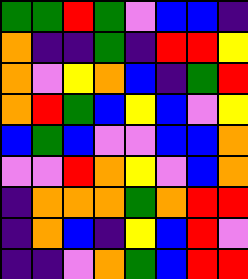[["green", "green", "red", "green", "violet", "blue", "blue", "indigo"], ["orange", "indigo", "indigo", "green", "indigo", "red", "red", "yellow"], ["orange", "violet", "yellow", "orange", "blue", "indigo", "green", "red"], ["orange", "red", "green", "blue", "yellow", "blue", "violet", "yellow"], ["blue", "green", "blue", "violet", "violet", "blue", "blue", "orange"], ["violet", "violet", "red", "orange", "yellow", "violet", "blue", "orange"], ["indigo", "orange", "orange", "orange", "green", "orange", "red", "red"], ["indigo", "orange", "blue", "indigo", "yellow", "blue", "red", "violet"], ["indigo", "indigo", "violet", "orange", "green", "blue", "red", "red"]]